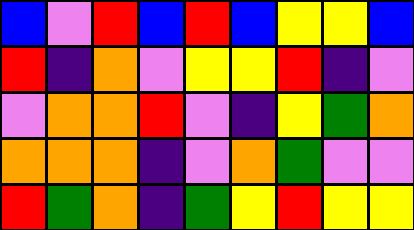[["blue", "violet", "red", "blue", "red", "blue", "yellow", "yellow", "blue"], ["red", "indigo", "orange", "violet", "yellow", "yellow", "red", "indigo", "violet"], ["violet", "orange", "orange", "red", "violet", "indigo", "yellow", "green", "orange"], ["orange", "orange", "orange", "indigo", "violet", "orange", "green", "violet", "violet"], ["red", "green", "orange", "indigo", "green", "yellow", "red", "yellow", "yellow"]]